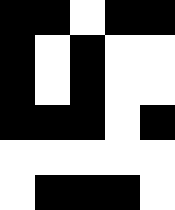[["black", "black", "white", "black", "black"], ["black", "white", "black", "white", "white"], ["black", "white", "black", "white", "white"], ["black", "black", "black", "white", "black"], ["white", "white", "white", "white", "white"], ["white", "black", "black", "black", "white"]]